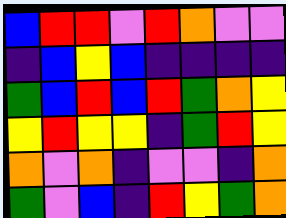[["blue", "red", "red", "violet", "red", "orange", "violet", "violet"], ["indigo", "blue", "yellow", "blue", "indigo", "indigo", "indigo", "indigo"], ["green", "blue", "red", "blue", "red", "green", "orange", "yellow"], ["yellow", "red", "yellow", "yellow", "indigo", "green", "red", "yellow"], ["orange", "violet", "orange", "indigo", "violet", "violet", "indigo", "orange"], ["green", "violet", "blue", "indigo", "red", "yellow", "green", "orange"]]